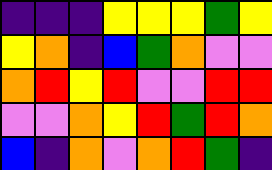[["indigo", "indigo", "indigo", "yellow", "yellow", "yellow", "green", "yellow"], ["yellow", "orange", "indigo", "blue", "green", "orange", "violet", "violet"], ["orange", "red", "yellow", "red", "violet", "violet", "red", "red"], ["violet", "violet", "orange", "yellow", "red", "green", "red", "orange"], ["blue", "indigo", "orange", "violet", "orange", "red", "green", "indigo"]]